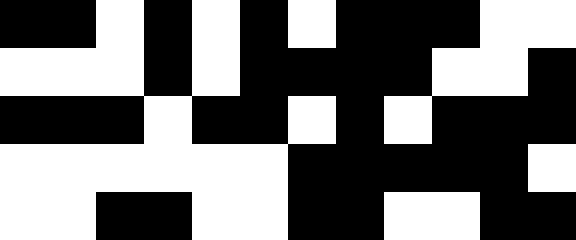[["black", "black", "white", "black", "white", "black", "white", "black", "black", "black", "white", "white"], ["white", "white", "white", "black", "white", "black", "black", "black", "black", "white", "white", "black"], ["black", "black", "black", "white", "black", "black", "white", "black", "white", "black", "black", "black"], ["white", "white", "white", "white", "white", "white", "black", "black", "black", "black", "black", "white"], ["white", "white", "black", "black", "white", "white", "black", "black", "white", "white", "black", "black"]]